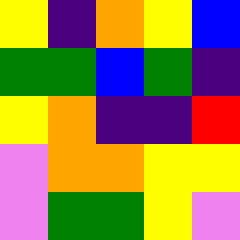[["yellow", "indigo", "orange", "yellow", "blue"], ["green", "green", "blue", "green", "indigo"], ["yellow", "orange", "indigo", "indigo", "red"], ["violet", "orange", "orange", "yellow", "yellow"], ["violet", "green", "green", "yellow", "violet"]]